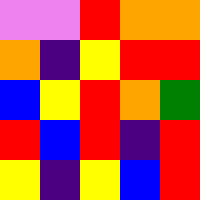[["violet", "violet", "red", "orange", "orange"], ["orange", "indigo", "yellow", "red", "red"], ["blue", "yellow", "red", "orange", "green"], ["red", "blue", "red", "indigo", "red"], ["yellow", "indigo", "yellow", "blue", "red"]]